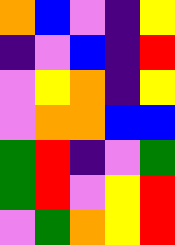[["orange", "blue", "violet", "indigo", "yellow"], ["indigo", "violet", "blue", "indigo", "red"], ["violet", "yellow", "orange", "indigo", "yellow"], ["violet", "orange", "orange", "blue", "blue"], ["green", "red", "indigo", "violet", "green"], ["green", "red", "violet", "yellow", "red"], ["violet", "green", "orange", "yellow", "red"]]